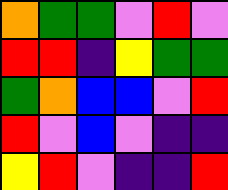[["orange", "green", "green", "violet", "red", "violet"], ["red", "red", "indigo", "yellow", "green", "green"], ["green", "orange", "blue", "blue", "violet", "red"], ["red", "violet", "blue", "violet", "indigo", "indigo"], ["yellow", "red", "violet", "indigo", "indigo", "red"]]